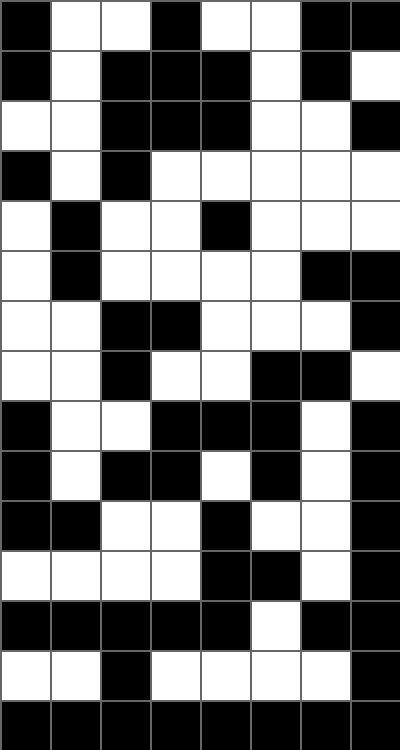[["black", "white", "white", "black", "white", "white", "black", "black"], ["black", "white", "black", "black", "black", "white", "black", "white"], ["white", "white", "black", "black", "black", "white", "white", "black"], ["black", "white", "black", "white", "white", "white", "white", "white"], ["white", "black", "white", "white", "black", "white", "white", "white"], ["white", "black", "white", "white", "white", "white", "black", "black"], ["white", "white", "black", "black", "white", "white", "white", "black"], ["white", "white", "black", "white", "white", "black", "black", "white"], ["black", "white", "white", "black", "black", "black", "white", "black"], ["black", "white", "black", "black", "white", "black", "white", "black"], ["black", "black", "white", "white", "black", "white", "white", "black"], ["white", "white", "white", "white", "black", "black", "white", "black"], ["black", "black", "black", "black", "black", "white", "black", "black"], ["white", "white", "black", "white", "white", "white", "white", "black"], ["black", "black", "black", "black", "black", "black", "black", "black"]]